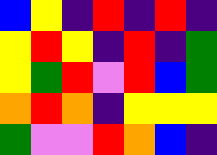[["blue", "yellow", "indigo", "red", "indigo", "red", "indigo"], ["yellow", "red", "yellow", "indigo", "red", "indigo", "green"], ["yellow", "green", "red", "violet", "red", "blue", "green"], ["orange", "red", "orange", "indigo", "yellow", "yellow", "yellow"], ["green", "violet", "violet", "red", "orange", "blue", "indigo"]]